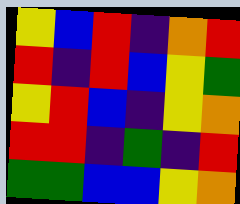[["yellow", "blue", "red", "indigo", "orange", "red"], ["red", "indigo", "red", "blue", "yellow", "green"], ["yellow", "red", "blue", "indigo", "yellow", "orange"], ["red", "red", "indigo", "green", "indigo", "red"], ["green", "green", "blue", "blue", "yellow", "orange"]]